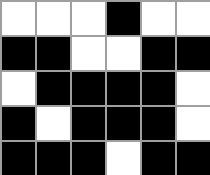[["white", "white", "white", "black", "white", "white"], ["black", "black", "white", "white", "black", "black"], ["white", "black", "black", "black", "black", "white"], ["black", "white", "black", "black", "black", "white"], ["black", "black", "black", "white", "black", "black"]]